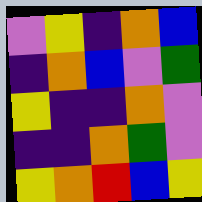[["violet", "yellow", "indigo", "orange", "blue"], ["indigo", "orange", "blue", "violet", "green"], ["yellow", "indigo", "indigo", "orange", "violet"], ["indigo", "indigo", "orange", "green", "violet"], ["yellow", "orange", "red", "blue", "yellow"]]